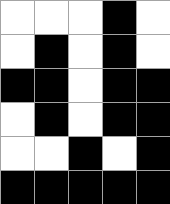[["white", "white", "white", "black", "white"], ["white", "black", "white", "black", "white"], ["black", "black", "white", "black", "black"], ["white", "black", "white", "black", "black"], ["white", "white", "black", "white", "black"], ["black", "black", "black", "black", "black"]]